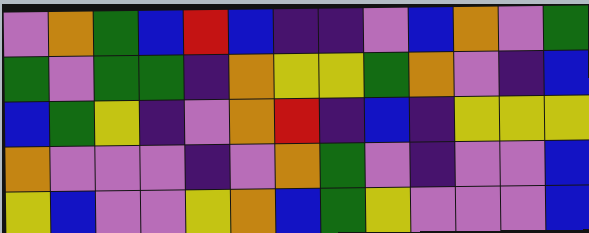[["violet", "orange", "green", "blue", "red", "blue", "indigo", "indigo", "violet", "blue", "orange", "violet", "green"], ["green", "violet", "green", "green", "indigo", "orange", "yellow", "yellow", "green", "orange", "violet", "indigo", "blue"], ["blue", "green", "yellow", "indigo", "violet", "orange", "red", "indigo", "blue", "indigo", "yellow", "yellow", "yellow"], ["orange", "violet", "violet", "violet", "indigo", "violet", "orange", "green", "violet", "indigo", "violet", "violet", "blue"], ["yellow", "blue", "violet", "violet", "yellow", "orange", "blue", "green", "yellow", "violet", "violet", "violet", "blue"]]